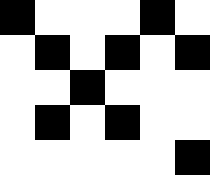[["black", "white", "white", "white", "black", "white"], ["white", "black", "white", "black", "white", "black"], ["white", "white", "black", "white", "white", "white"], ["white", "black", "white", "black", "white", "white"], ["white", "white", "white", "white", "white", "black"]]